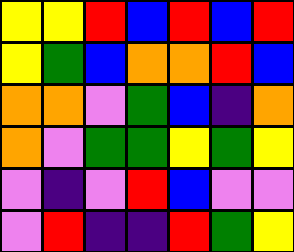[["yellow", "yellow", "red", "blue", "red", "blue", "red"], ["yellow", "green", "blue", "orange", "orange", "red", "blue"], ["orange", "orange", "violet", "green", "blue", "indigo", "orange"], ["orange", "violet", "green", "green", "yellow", "green", "yellow"], ["violet", "indigo", "violet", "red", "blue", "violet", "violet"], ["violet", "red", "indigo", "indigo", "red", "green", "yellow"]]